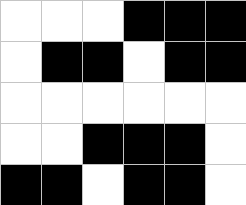[["white", "white", "white", "black", "black", "black"], ["white", "black", "black", "white", "black", "black"], ["white", "white", "white", "white", "white", "white"], ["white", "white", "black", "black", "black", "white"], ["black", "black", "white", "black", "black", "white"]]